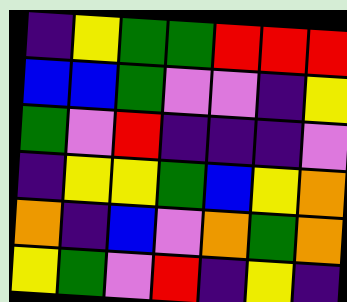[["indigo", "yellow", "green", "green", "red", "red", "red"], ["blue", "blue", "green", "violet", "violet", "indigo", "yellow"], ["green", "violet", "red", "indigo", "indigo", "indigo", "violet"], ["indigo", "yellow", "yellow", "green", "blue", "yellow", "orange"], ["orange", "indigo", "blue", "violet", "orange", "green", "orange"], ["yellow", "green", "violet", "red", "indigo", "yellow", "indigo"]]